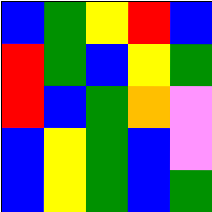[["blue", "green", "yellow", "red", "blue"], ["red", "green", "blue", "yellow", "green"], ["red", "blue", "green", "orange", "violet"], ["blue", "yellow", "green", "blue", "violet"], ["blue", "yellow", "green", "blue", "green"]]